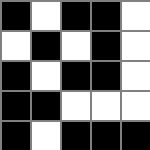[["black", "white", "black", "black", "white"], ["white", "black", "white", "black", "white"], ["black", "white", "black", "black", "white"], ["black", "black", "white", "white", "white"], ["black", "white", "black", "black", "black"]]